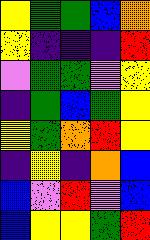[["yellow", "green", "green", "blue", "orange"], ["yellow", "indigo", "indigo", "indigo", "red"], ["violet", "green", "green", "violet", "yellow"], ["indigo", "green", "blue", "green", "yellow"], ["yellow", "green", "orange", "red", "yellow"], ["indigo", "yellow", "indigo", "orange", "blue"], ["blue", "violet", "red", "violet", "blue"], ["blue", "yellow", "yellow", "green", "red"]]